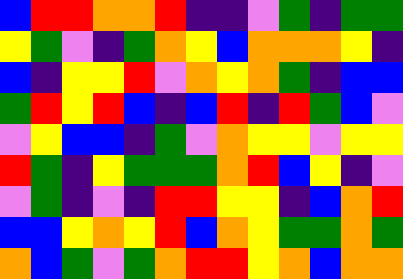[["blue", "red", "red", "orange", "orange", "red", "indigo", "indigo", "violet", "green", "indigo", "green", "green"], ["yellow", "green", "violet", "indigo", "green", "orange", "yellow", "blue", "orange", "orange", "orange", "yellow", "indigo"], ["blue", "indigo", "yellow", "yellow", "red", "violet", "orange", "yellow", "orange", "green", "indigo", "blue", "blue"], ["green", "red", "yellow", "red", "blue", "indigo", "blue", "red", "indigo", "red", "green", "blue", "violet"], ["violet", "yellow", "blue", "blue", "indigo", "green", "violet", "orange", "yellow", "yellow", "violet", "yellow", "yellow"], ["red", "green", "indigo", "yellow", "green", "green", "green", "orange", "red", "blue", "yellow", "indigo", "violet"], ["violet", "green", "indigo", "violet", "indigo", "red", "red", "yellow", "yellow", "indigo", "blue", "orange", "red"], ["blue", "blue", "yellow", "orange", "yellow", "red", "blue", "orange", "yellow", "green", "green", "orange", "green"], ["orange", "blue", "green", "violet", "green", "orange", "red", "red", "yellow", "orange", "blue", "orange", "orange"]]